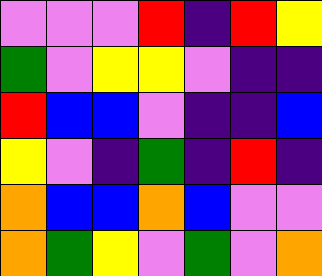[["violet", "violet", "violet", "red", "indigo", "red", "yellow"], ["green", "violet", "yellow", "yellow", "violet", "indigo", "indigo"], ["red", "blue", "blue", "violet", "indigo", "indigo", "blue"], ["yellow", "violet", "indigo", "green", "indigo", "red", "indigo"], ["orange", "blue", "blue", "orange", "blue", "violet", "violet"], ["orange", "green", "yellow", "violet", "green", "violet", "orange"]]